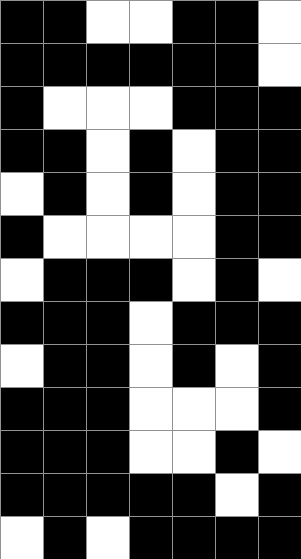[["black", "black", "white", "white", "black", "black", "white"], ["black", "black", "black", "black", "black", "black", "white"], ["black", "white", "white", "white", "black", "black", "black"], ["black", "black", "white", "black", "white", "black", "black"], ["white", "black", "white", "black", "white", "black", "black"], ["black", "white", "white", "white", "white", "black", "black"], ["white", "black", "black", "black", "white", "black", "white"], ["black", "black", "black", "white", "black", "black", "black"], ["white", "black", "black", "white", "black", "white", "black"], ["black", "black", "black", "white", "white", "white", "black"], ["black", "black", "black", "white", "white", "black", "white"], ["black", "black", "black", "black", "black", "white", "black"], ["white", "black", "white", "black", "black", "black", "black"]]